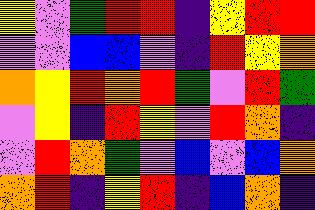[["yellow", "violet", "green", "red", "red", "indigo", "yellow", "red", "red"], ["violet", "violet", "blue", "blue", "violet", "indigo", "red", "yellow", "orange"], ["orange", "yellow", "red", "orange", "red", "green", "violet", "red", "green"], ["violet", "yellow", "indigo", "red", "yellow", "violet", "red", "orange", "indigo"], ["violet", "red", "orange", "green", "violet", "blue", "violet", "blue", "orange"], ["orange", "red", "indigo", "yellow", "red", "indigo", "blue", "orange", "indigo"]]